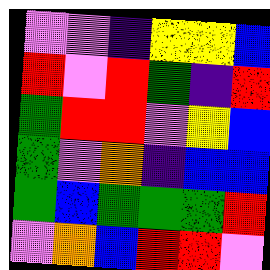[["violet", "violet", "indigo", "yellow", "yellow", "blue"], ["red", "violet", "red", "green", "indigo", "red"], ["green", "red", "red", "violet", "yellow", "blue"], ["green", "violet", "orange", "indigo", "blue", "blue"], ["green", "blue", "green", "green", "green", "red"], ["violet", "orange", "blue", "red", "red", "violet"]]